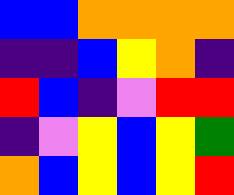[["blue", "blue", "orange", "orange", "orange", "orange"], ["indigo", "indigo", "blue", "yellow", "orange", "indigo"], ["red", "blue", "indigo", "violet", "red", "red"], ["indigo", "violet", "yellow", "blue", "yellow", "green"], ["orange", "blue", "yellow", "blue", "yellow", "red"]]